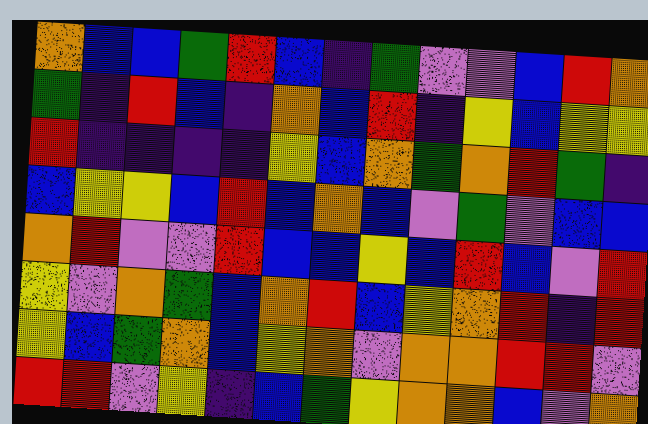[["orange", "blue", "blue", "green", "red", "blue", "indigo", "green", "violet", "violet", "blue", "red", "orange"], ["green", "indigo", "red", "blue", "indigo", "orange", "blue", "red", "indigo", "yellow", "blue", "yellow", "yellow"], ["red", "indigo", "indigo", "indigo", "indigo", "yellow", "blue", "orange", "green", "orange", "red", "green", "indigo"], ["blue", "yellow", "yellow", "blue", "red", "blue", "orange", "blue", "violet", "green", "violet", "blue", "blue"], ["orange", "red", "violet", "violet", "red", "blue", "blue", "yellow", "blue", "red", "blue", "violet", "red"], ["yellow", "violet", "orange", "green", "blue", "orange", "red", "blue", "yellow", "orange", "red", "indigo", "red"], ["yellow", "blue", "green", "orange", "blue", "yellow", "orange", "violet", "orange", "orange", "red", "red", "violet"], ["red", "red", "violet", "yellow", "indigo", "blue", "green", "yellow", "orange", "orange", "blue", "violet", "orange"]]